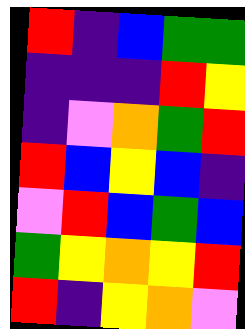[["red", "indigo", "blue", "green", "green"], ["indigo", "indigo", "indigo", "red", "yellow"], ["indigo", "violet", "orange", "green", "red"], ["red", "blue", "yellow", "blue", "indigo"], ["violet", "red", "blue", "green", "blue"], ["green", "yellow", "orange", "yellow", "red"], ["red", "indigo", "yellow", "orange", "violet"]]